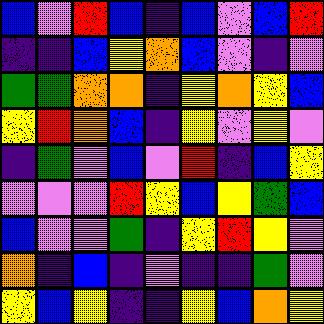[["blue", "violet", "red", "blue", "indigo", "blue", "violet", "blue", "red"], ["indigo", "indigo", "blue", "yellow", "orange", "blue", "violet", "indigo", "violet"], ["green", "green", "orange", "orange", "indigo", "yellow", "orange", "yellow", "blue"], ["yellow", "red", "orange", "blue", "indigo", "yellow", "violet", "yellow", "violet"], ["indigo", "green", "violet", "blue", "violet", "red", "indigo", "blue", "yellow"], ["violet", "violet", "violet", "red", "yellow", "blue", "yellow", "green", "blue"], ["blue", "violet", "violet", "green", "indigo", "yellow", "red", "yellow", "violet"], ["orange", "indigo", "blue", "indigo", "violet", "indigo", "indigo", "green", "violet"], ["yellow", "blue", "yellow", "indigo", "indigo", "yellow", "blue", "orange", "yellow"]]